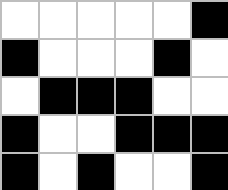[["white", "white", "white", "white", "white", "black"], ["black", "white", "white", "white", "black", "white"], ["white", "black", "black", "black", "white", "white"], ["black", "white", "white", "black", "black", "black"], ["black", "white", "black", "white", "white", "black"]]